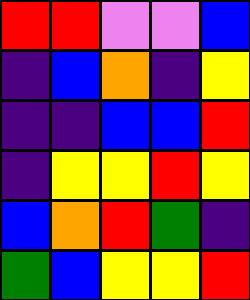[["red", "red", "violet", "violet", "blue"], ["indigo", "blue", "orange", "indigo", "yellow"], ["indigo", "indigo", "blue", "blue", "red"], ["indigo", "yellow", "yellow", "red", "yellow"], ["blue", "orange", "red", "green", "indigo"], ["green", "blue", "yellow", "yellow", "red"]]